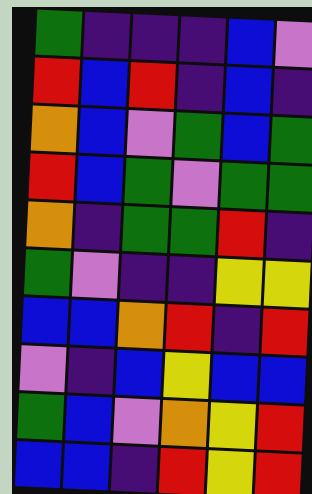[["green", "indigo", "indigo", "indigo", "blue", "violet"], ["red", "blue", "red", "indigo", "blue", "indigo"], ["orange", "blue", "violet", "green", "blue", "green"], ["red", "blue", "green", "violet", "green", "green"], ["orange", "indigo", "green", "green", "red", "indigo"], ["green", "violet", "indigo", "indigo", "yellow", "yellow"], ["blue", "blue", "orange", "red", "indigo", "red"], ["violet", "indigo", "blue", "yellow", "blue", "blue"], ["green", "blue", "violet", "orange", "yellow", "red"], ["blue", "blue", "indigo", "red", "yellow", "red"]]